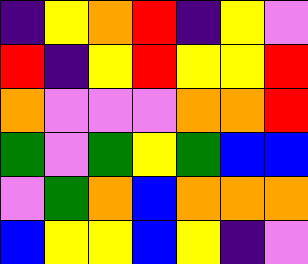[["indigo", "yellow", "orange", "red", "indigo", "yellow", "violet"], ["red", "indigo", "yellow", "red", "yellow", "yellow", "red"], ["orange", "violet", "violet", "violet", "orange", "orange", "red"], ["green", "violet", "green", "yellow", "green", "blue", "blue"], ["violet", "green", "orange", "blue", "orange", "orange", "orange"], ["blue", "yellow", "yellow", "blue", "yellow", "indigo", "violet"]]